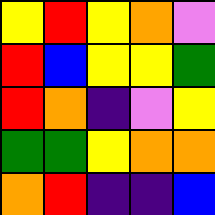[["yellow", "red", "yellow", "orange", "violet"], ["red", "blue", "yellow", "yellow", "green"], ["red", "orange", "indigo", "violet", "yellow"], ["green", "green", "yellow", "orange", "orange"], ["orange", "red", "indigo", "indigo", "blue"]]